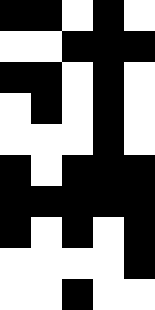[["black", "black", "white", "black", "white"], ["white", "white", "black", "black", "black"], ["black", "black", "white", "black", "white"], ["white", "black", "white", "black", "white"], ["white", "white", "white", "black", "white"], ["black", "white", "black", "black", "black"], ["black", "black", "black", "black", "black"], ["black", "white", "black", "white", "black"], ["white", "white", "white", "white", "black"], ["white", "white", "black", "white", "white"]]